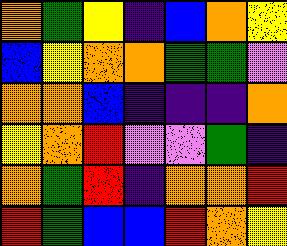[["orange", "green", "yellow", "indigo", "blue", "orange", "yellow"], ["blue", "yellow", "orange", "orange", "green", "green", "violet"], ["orange", "orange", "blue", "indigo", "indigo", "indigo", "orange"], ["yellow", "orange", "red", "violet", "violet", "green", "indigo"], ["orange", "green", "red", "indigo", "orange", "orange", "red"], ["red", "green", "blue", "blue", "red", "orange", "yellow"]]